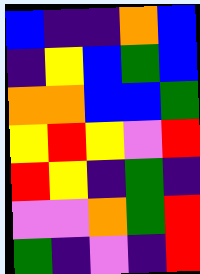[["blue", "indigo", "indigo", "orange", "blue"], ["indigo", "yellow", "blue", "green", "blue"], ["orange", "orange", "blue", "blue", "green"], ["yellow", "red", "yellow", "violet", "red"], ["red", "yellow", "indigo", "green", "indigo"], ["violet", "violet", "orange", "green", "red"], ["green", "indigo", "violet", "indigo", "red"]]